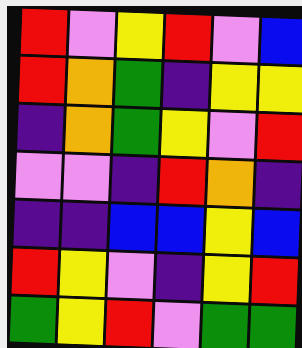[["red", "violet", "yellow", "red", "violet", "blue"], ["red", "orange", "green", "indigo", "yellow", "yellow"], ["indigo", "orange", "green", "yellow", "violet", "red"], ["violet", "violet", "indigo", "red", "orange", "indigo"], ["indigo", "indigo", "blue", "blue", "yellow", "blue"], ["red", "yellow", "violet", "indigo", "yellow", "red"], ["green", "yellow", "red", "violet", "green", "green"]]